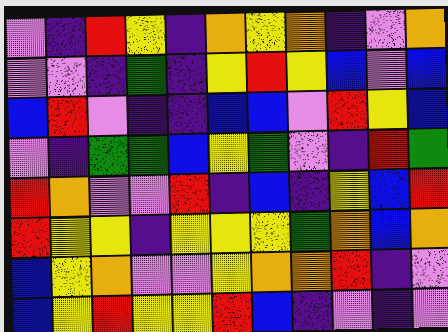[["violet", "indigo", "red", "yellow", "indigo", "orange", "yellow", "orange", "indigo", "violet", "orange"], ["violet", "violet", "indigo", "green", "indigo", "yellow", "red", "yellow", "blue", "violet", "blue"], ["blue", "red", "violet", "indigo", "indigo", "blue", "blue", "violet", "red", "yellow", "blue"], ["violet", "indigo", "green", "green", "blue", "yellow", "green", "violet", "indigo", "red", "green"], ["red", "orange", "violet", "violet", "red", "indigo", "blue", "indigo", "yellow", "blue", "red"], ["red", "yellow", "yellow", "indigo", "yellow", "yellow", "yellow", "green", "orange", "blue", "orange"], ["blue", "yellow", "orange", "violet", "violet", "yellow", "orange", "orange", "red", "indigo", "violet"], ["blue", "yellow", "red", "yellow", "yellow", "red", "blue", "indigo", "violet", "indigo", "violet"]]